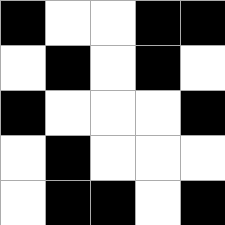[["black", "white", "white", "black", "black"], ["white", "black", "white", "black", "white"], ["black", "white", "white", "white", "black"], ["white", "black", "white", "white", "white"], ["white", "black", "black", "white", "black"]]